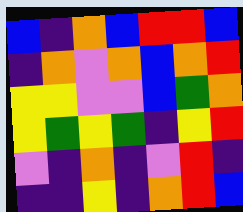[["blue", "indigo", "orange", "blue", "red", "red", "blue"], ["indigo", "orange", "violet", "orange", "blue", "orange", "red"], ["yellow", "yellow", "violet", "violet", "blue", "green", "orange"], ["yellow", "green", "yellow", "green", "indigo", "yellow", "red"], ["violet", "indigo", "orange", "indigo", "violet", "red", "indigo"], ["indigo", "indigo", "yellow", "indigo", "orange", "red", "blue"]]